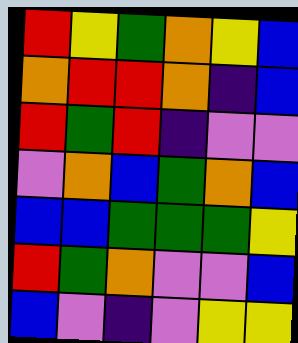[["red", "yellow", "green", "orange", "yellow", "blue"], ["orange", "red", "red", "orange", "indigo", "blue"], ["red", "green", "red", "indigo", "violet", "violet"], ["violet", "orange", "blue", "green", "orange", "blue"], ["blue", "blue", "green", "green", "green", "yellow"], ["red", "green", "orange", "violet", "violet", "blue"], ["blue", "violet", "indigo", "violet", "yellow", "yellow"]]